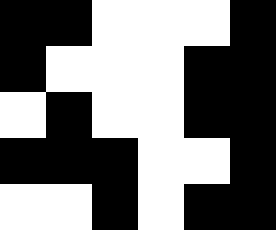[["black", "black", "white", "white", "white", "black"], ["black", "white", "white", "white", "black", "black"], ["white", "black", "white", "white", "black", "black"], ["black", "black", "black", "white", "white", "black"], ["white", "white", "black", "white", "black", "black"]]